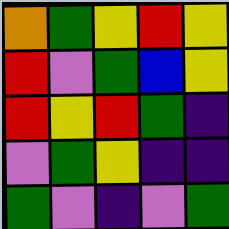[["orange", "green", "yellow", "red", "yellow"], ["red", "violet", "green", "blue", "yellow"], ["red", "yellow", "red", "green", "indigo"], ["violet", "green", "yellow", "indigo", "indigo"], ["green", "violet", "indigo", "violet", "green"]]